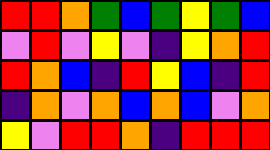[["red", "red", "orange", "green", "blue", "green", "yellow", "green", "blue"], ["violet", "red", "violet", "yellow", "violet", "indigo", "yellow", "orange", "red"], ["red", "orange", "blue", "indigo", "red", "yellow", "blue", "indigo", "red"], ["indigo", "orange", "violet", "orange", "blue", "orange", "blue", "violet", "orange"], ["yellow", "violet", "red", "red", "orange", "indigo", "red", "red", "red"]]